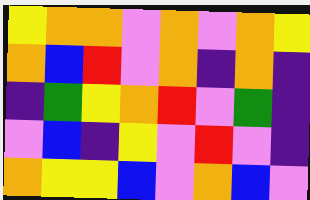[["yellow", "orange", "orange", "violet", "orange", "violet", "orange", "yellow"], ["orange", "blue", "red", "violet", "orange", "indigo", "orange", "indigo"], ["indigo", "green", "yellow", "orange", "red", "violet", "green", "indigo"], ["violet", "blue", "indigo", "yellow", "violet", "red", "violet", "indigo"], ["orange", "yellow", "yellow", "blue", "violet", "orange", "blue", "violet"]]